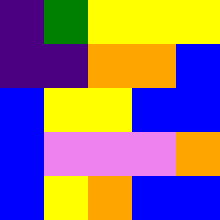[["indigo", "green", "yellow", "yellow", "yellow"], ["indigo", "indigo", "orange", "orange", "blue"], ["blue", "yellow", "yellow", "blue", "blue"], ["blue", "violet", "violet", "violet", "orange"], ["blue", "yellow", "orange", "blue", "blue"]]